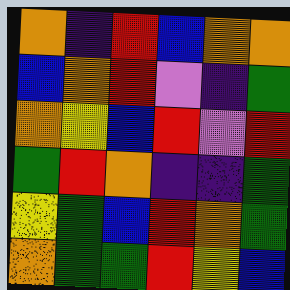[["orange", "indigo", "red", "blue", "orange", "orange"], ["blue", "orange", "red", "violet", "indigo", "green"], ["orange", "yellow", "blue", "red", "violet", "red"], ["green", "red", "orange", "indigo", "indigo", "green"], ["yellow", "green", "blue", "red", "orange", "green"], ["orange", "green", "green", "red", "yellow", "blue"]]